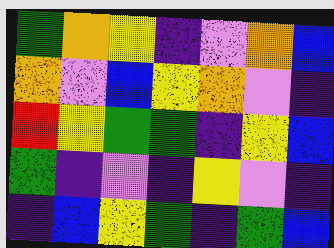[["green", "orange", "yellow", "indigo", "violet", "orange", "blue"], ["orange", "violet", "blue", "yellow", "orange", "violet", "indigo"], ["red", "yellow", "green", "green", "indigo", "yellow", "blue"], ["green", "indigo", "violet", "indigo", "yellow", "violet", "indigo"], ["indigo", "blue", "yellow", "green", "indigo", "green", "blue"]]